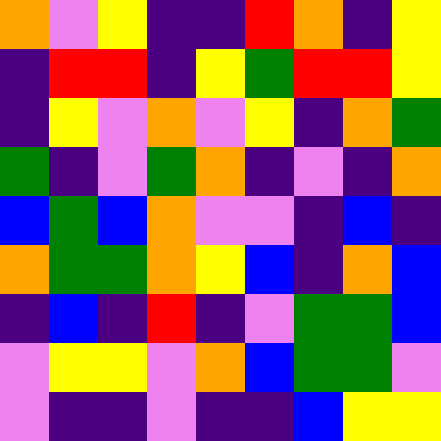[["orange", "violet", "yellow", "indigo", "indigo", "red", "orange", "indigo", "yellow"], ["indigo", "red", "red", "indigo", "yellow", "green", "red", "red", "yellow"], ["indigo", "yellow", "violet", "orange", "violet", "yellow", "indigo", "orange", "green"], ["green", "indigo", "violet", "green", "orange", "indigo", "violet", "indigo", "orange"], ["blue", "green", "blue", "orange", "violet", "violet", "indigo", "blue", "indigo"], ["orange", "green", "green", "orange", "yellow", "blue", "indigo", "orange", "blue"], ["indigo", "blue", "indigo", "red", "indigo", "violet", "green", "green", "blue"], ["violet", "yellow", "yellow", "violet", "orange", "blue", "green", "green", "violet"], ["violet", "indigo", "indigo", "violet", "indigo", "indigo", "blue", "yellow", "yellow"]]